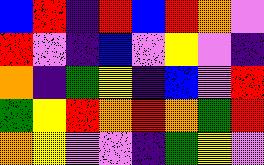[["blue", "red", "indigo", "red", "blue", "red", "orange", "violet"], ["red", "violet", "indigo", "blue", "violet", "yellow", "violet", "indigo"], ["orange", "indigo", "green", "yellow", "indigo", "blue", "violet", "red"], ["green", "yellow", "red", "orange", "red", "orange", "green", "red"], ["orange", "yellow", "violet", "violet", "indigo", "green", "yellow", "violet"]]